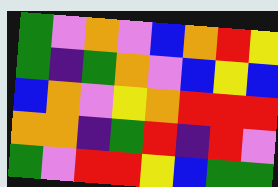[["green", "violet", "orange", "violet", "blue", "orange", "red", "yellow"], ["green", "indigo", "green", "orange", "violet", "blue", "yellow", "blue"], ["blue", "orange", "violet", "yellow", "orange", "red", "red", "red"], ["orange", "orange", "indigo", "green", "red", "indigo", "red", "violet"], ["green", "violet", "red", "red", "yellow", "blue", "green", "green"]]